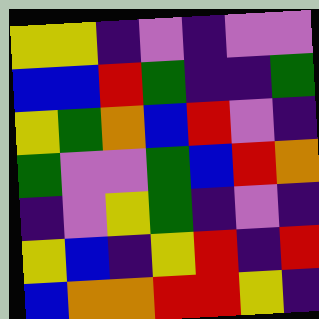[["yellow", "yellow", "indigo", "violet", "indigo", "violet", "violet"], ["blue", "blue", "red", "green", "indigo", "indigo", "green"], ["yellow", "green", "orange", "blue", "red", "violet", "indigo"], ["green", "violet", "violet", "green", "blue", "red", "orange"], ["indigo", "violet", "yellow", "green", "indigo", "violet", "indigo"], ["yellow", "blue", "indigo", "yellow", "red", "indigo", "red"], ["blue", "orange", "orange", "red", "red", "yellow", "indigo"]]